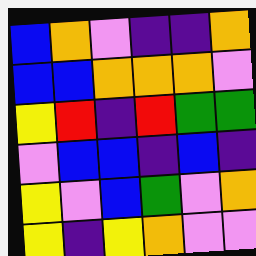[["blue", "orange", "violet", "indigo", "indigo", "orange"], ["blue", "blue", "orange", "orange", "orange", "violet"], ["yellow", "red", "indigo", "red", "green", "green"], ["violet", "blue", "blue", "indigo", "blue", "indigo"], ["yellow", "violet", "blue", "green", "violet", "orange"], ["yellow", "indigo", "yellow", "orange", "violet", "violet"]]